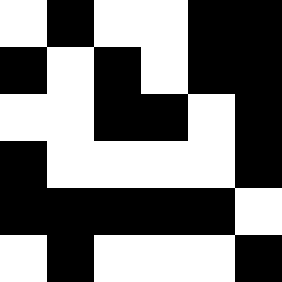[["white", "black", "white", "white", "black", "black"], ["black", "white", "black", "white", "black", "black"], ["white", "white", "black", "black", "white", "black"], ["black", "white", "white", "white", "white", "black"], ["black", "black", "black", "black", "black", "white"], ["white", "black", "white", "white", "white", "black"]]